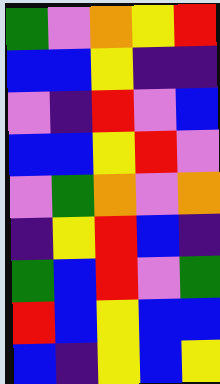[["green", "violet", "orange", "yellow", "red"], ["blue", "blue", "yellow", "indigo", "indigo"], ["violet", "indigo", "red", "violet", "blue"], ["blue", "blue", "yellow", "red", "violet"], ["violet", "green", "orange", "violet", "orange"], ["indigo", "yellow", "red", "blue", "indigo"], ["green", "blue", "red", "violet", "green"], ["red", "blue", "yellow", "blue", "blue"], ["blue", "indigo", "yellow", "blue", "yellow"]]